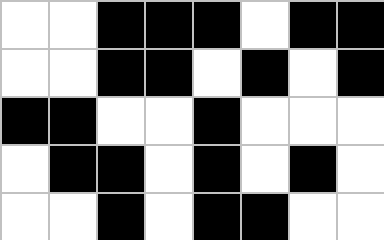[["white", "white", "black", "black", "black", "white", "black", "black"], ["white", "white", "black", "black", "white", "black", "white", "black"], ["black", "black", "white", "white", "black", "white", "white", "white"], ["white", "black", "black", "white", "black", "white", "black", "white"], ["white", "white", "black", "white", "black", "black", "white", "white"]]